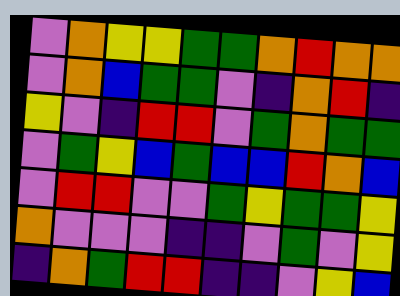[["violet", "orange", "yellow", "yellow", "green", "green", "orange", "red", "orange", "orange"], ["violet", "orange", "blue", "green", "green", "violet", "indigo", "orange", "red", "indigo"], ["yellow", "violet", "indigo", "red", "red", "violet", "green", "orange", "green", "green"], ["violet", "green", "yellow", "blue", "green", "blue", "blue", "red", "orange", "blue"], ["violet", "red", "red", "violet", "violet", "green", "yellow", "green", "green", "yellow"], ["orange", "violet", "violet", "violet", "indigo", "indigo", "violet", "green", "violet", "yellow"], ["indigo", "orange", "green", "red", "red", "indigo", "indigo", "violet", "yellow", "blue"]]